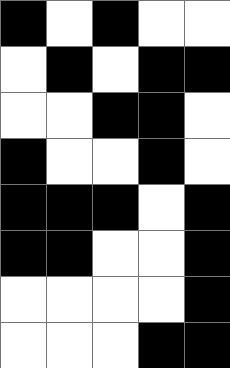[["black", "white", "black", "white", "white"], ["white", "black", "white", "black", "black"], ["white", "white", "black", "black", "white"], ["black", "white", "white", "black", "white"], ["black", "black", "black", "white", "black"], ["black", "black", "white", "white", "black"], ["white", "white", "white", "white", "black"], ["white", "white", "white", "black", "black"]]